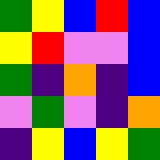[["green", "yellow", "blue", "red", "blue"], ["yellow", "red", "violet", "violet", "blue"], ["green", "indigo", "orange", "indigo", "blue"], ["violet", "green", "violet", "indigo", "orange"], ["indigo", "yellow", "blue", "yellow", "green"]]